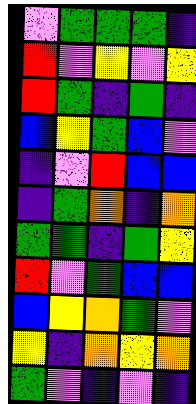[["violet", "green", "green", "green", "indigo"], ["red", "violet", "yellow", "violet", "yellow"], ["red", "green", "indigo", "green", "indigo"], ["blue", "yellow", "green", "blue", "violet"], ["indigo", "violet", "red", "blue", "blue"], ["indigo", "green", "orange", "indigo", "orange"], ["green", "green", "indigo", "green", "yellow"], ["red", "violet", "green", "blue", "blue"], ["blue", "yellow", "orange", "green", "violet"], ["yellow", "indigo", "orange", "yellow", "orange"], ["green", "violet", "indigo", "violet", "indigo"]]